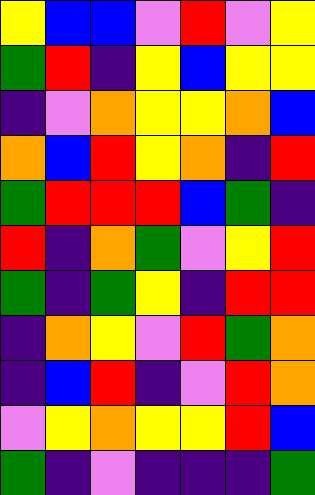[["yellow", "blue", "blue", "violet", "red", "violet", "yellow"], ["green", "red", "indigo", "yellow", "blue", "yellow", "yellow"], ["indigo", "violet", "orange", "yellow", "yellow", "orange", "blue"], ["orange", "blue", "red", "yellow", "orange", "indigo", "red"], ["green", "red", "red", "red", "blue", "green", "indigo"], ["red", "indigo", "orange", "green", "violet", "yellow", "red"], ["green", "indigo", "green", "yellow", "indigo", "red", "red"], ["indigo", "orange", "yellow", "violet", "red", "green", "orange"], ["indigo", "blue", "red", "indigo", "violet", "red", "orange"], ["violet", "yellow", "orange", "yellow", "yellow", "red", "blue"], ["green", "indigo", "violet", "indigo", "indigo", "indigo", "green"]]